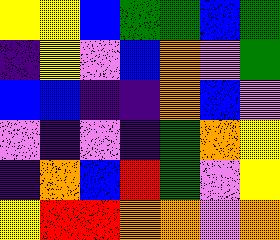[["yellow", "yellow", "blue", "green", "green", "blue", "green"], ["indigo", "yellow", "violet", "blue", "orange", "violet", "green"], ["blue", "blue", "indigo", "indigo", "orange", "blue", "violet"], ["violet", "indigo", "violet", "indigo", "green", "orange", "yellow"], ["indigo", "orange", "blue", "red", "green", "violet", "yellow"], ["yellow", "red", "red", "orange", "orange", "violet", "orange"]]